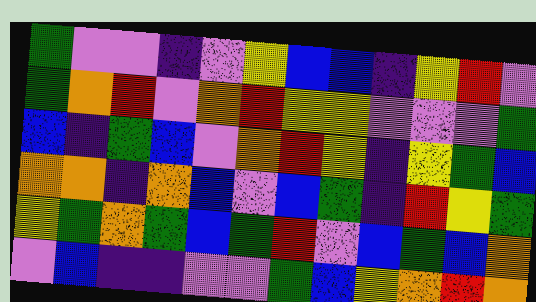[["green", "violet", "violet", "indigo", "violet", "yellow", "blue", "blue", "indigo", "yellow", "red", "violet"], ["green", "orange", "red", "violet", "orange", "red", "yellow", "yellow", "violet", "violet", "violet", "green"], ["blue", "indigo", "green", "blue", "violet", "orange", "red", "yellow", "indigo", "yellow", "green", "blue"], ["orange", "orange", "indigo", "orange", "blue", "violet", "blue", "green", "indigo", "red", "yellow", "green"], ["yellow", "green", "orange", "green", "blue", "green", "red", "violet", "blue", "green", "blue", "orange"], ["violet", "blue", "indigo", "indigo", "violet", "violet", "green", "blue", "yellow", "orange", "red", "orange"]]